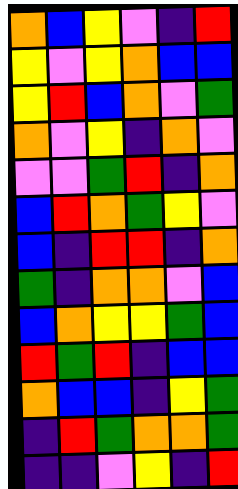[["orange", "blue", "yellow", "violet", "indigo", "red"], ["yellow", "violet", "yellow", "orange", "blue", "blue"], ["yellow", "red", "blue", "orange", "violet", "green"], ["orange", "violet", "yellow", "indigo", "orange", "violet"], ["violet", "violet", "green", "red", "indigo", "orange"], ["blue", "red", "orange", "green", "yellow", "violet"], ["blue", "indigo", "red", "red", "indigo", "orange"], ["green", "indigo", "orange", "orange", "violet", "blue"], ["blue", "orange", "yellow", "yellow", "green", "blue"], ["red", "green", "red", "indigo", "blue", "blue"], ["orange", "blue", "blue", "indigo", "yellow", "green"], ["indigo", "red", "green", "orange", "orange", "green"], ["indigo", "indigo", "violet", "yellow", "indigo", "red"]]